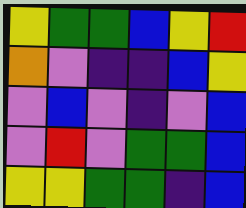[["yellow", "green", "green", "blue", "yellow", "red"], ["orange", "violet", "indigo", "indigo", "blue", "yellow"], ["violet", "blue", "violet", "indigo", "violet", "blue"], ["violet", "red", "violet", "green", "green", "blue"], ["yellow", "yellow", "green", "green", "indigo", "blue"]]